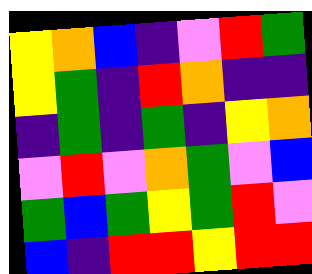[["yellow", "orange", "blue", "indigo", "violet", "red", "green"], ["yellow", "green", "indigo", "red", "orange", "indigo", "indigo"], ["indigo", "green", "indigo", "green", "indigo", "yellow", "orange"], ["violet", "red", "violet", "orange", "green", "violet", "blue"], ["green", "blue", "green", "yellow", "green", "red", "violet"], ["blue", "indigo", "red", "red", "yellow", "red", "red"]]